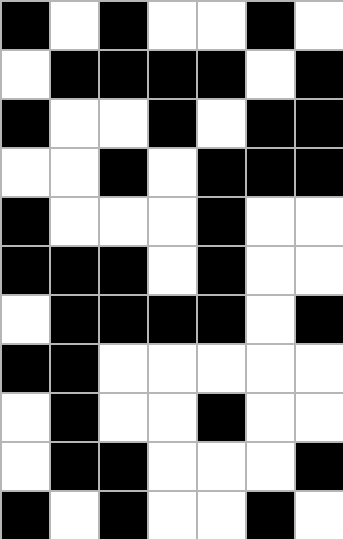[["black", "white", "black", "white", "white", "black", "white"], ["white", "black", "black", "black", "black", "white", "black"], ["black", "white", "white", "black", "white", "black", "black"], ["white", "white", "black", "white", "black", "black", "black"], ["black", "white", "white", "white", "black", "white", "white"], ["black", "black", "black", "white", "black", "white", "white"], ["white", "black", "black", "black", "black", "white", "black"], ["black", "black", "white", "white", "white", "white", "white"], ["white", "black", "white", "white", "black", "white", "white"], ["white", "black", "black", "white", "white", "white", "black"], ["black", "white", "black", "white", "white", "black", "white"]]